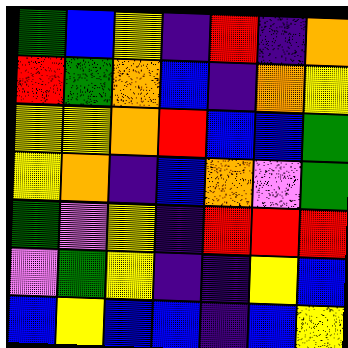[["green", "blue", "yellow", "indigo", "red", "indigo", "orange"], ["red", "green", "orange", "blue", "indigo", "orange", "yellow"], ["yellow", "yellow", "orange", "red", "blue", "blue", "green"], ["yellow", "orange", "indigo", "blue", "orange", "violet", "green"], ["green", "violet", "yellow", "indigo", "red", "red", "red"], ["violet", "green", "yellow", "indigo", "indigo", "yellow", "blue"], ["blue", "yellow", "blue", "blue", "indigo", "blue", "yellow"]]